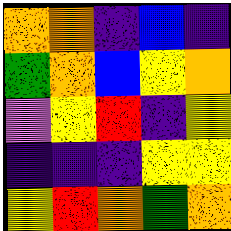[["orange", "orange", "indigo", "blue", "indigo"], ["green", "orange", "blue", "yellow", "orange"], ["violet", "yellow", "red", "indigo", "yellow"], ["indigo", "indigo", "indigo", "yellow", "yellow"], ["yellow", "red", "orange", "green", "orange"]]